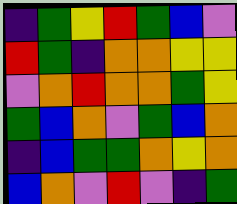[["indigo", "green", "yellow", "red", "green", "blue", "violet"], ["red", "green", "indigo", "orange", "orange", "yellow", "yellow"], ["violet", "orange", "red", "orange", "orange", "green", "yellow"], ["green", "blue", "orange", "violet", "green", "blue", "orange"], ["indigo", "blue", "green", "green", "orange", "yellow", "orange"], ["blue", "orange", "violet", "red", "violet", "indigo", "green"]]